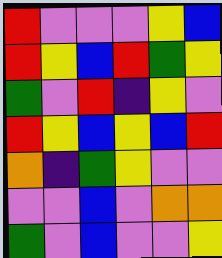[["red", "violet", "violet", "violet", "yellow", "blue"], ["red", "yellow", "blue", "red", "green", "yellow"], ["green", "violet", "red", "indigo", "yellow", "violet"], ["red", "yellow", "blue", "yellow", "blue", "red"], ["orange", "indigo", "green", "yellow", "violet", "violet"], ["violet", "violet", "blue", "violet", "orange", "orange"], ["green", "violet", "blue", "violet", "violet", "yellow"]]